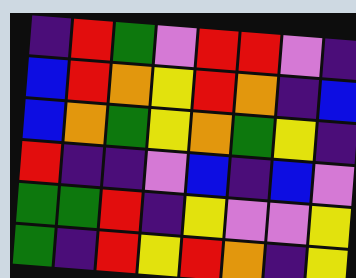[["indigo", "red", "green", "violet", "red", "red", "violet", "indigo"], ["blue", "red", "orange", "yellow", "red", "orange", "indigo", "blue"], ["blue", "orange", "green", "yellow", "orange", "green", "yellow", "indigo"], ["red", "indigo", "indigo", "violet", "blue", "indigo", "blue", "violet"], ["green", "green", "red", "indigo", "yellow", "violet", "violet", "yellow"], ["green", "indigo", "red", "yellow", "red", "orange", "indigo", "yellow"]]